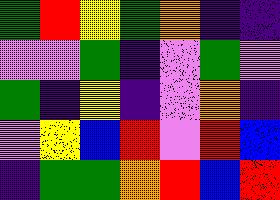[["green", "red", "yellow", "green", "orange", "indigo", "indigo"], ["violet", "violet", "green", "indigo", "violet", "green", "violet"], ["green", "indigo", "yellow", "indigo", "violet", "orange", "indigo"], ["violet", "yellow", "blue", "red", "violet", "red", "blue"], ["indigo", "green", "green", "orange", "red", "blue", "red"]]